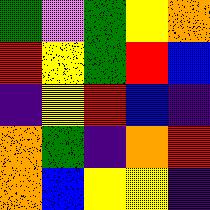[["green", "violet", "green", "yellow", "orange"], ["red", "yellow", "green", "red", "blue"], ["indigo", "yellow", "red", "blue", "indigo"], ["orange", "green", "indigo", "orange", "red"], ["orange", "blue", "yellow", "yellow", "indigo"]]